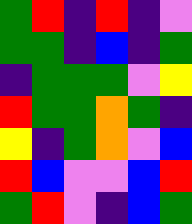[["green", "red", "indigo", "red", "indigo", "violet"], ["green", "green", "indigo", "blue", "indigo", "green"], ["indigo", "green", "green", "green", "violet", "yellow"], ["red", "green", "green", "orange", "green", "indigo"], ["yellow", "indigo", "green", "orange", "violet", "blue"], ["red", "blue", "violet", "violet", "blue", "red"], ["green", "red", "violet", "indigo", "blue", "green"]]